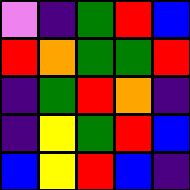[["violet", "indigo", "green", "red", "blue"], ["red", "orange", "green", "green", "red"], ["indigo", "green", "red", "orange", "indigo"], ["indigo", "yellow", "green", "red", "blue"], ["blue", "yellow", "red", "blue", "indigo"]]